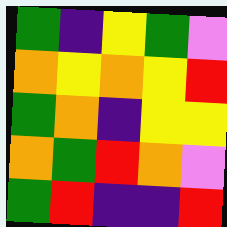[["green", "indigo", "yellow", "green", "violet"], ["orange", "yellow", "orange", "yellow", "red"], ["green", "orange", "indigo", "yellow", "yellow"], ["orange", "green", "red", "orange", "violet"], ["green", "red", "indigo", "indigo", "red"]]